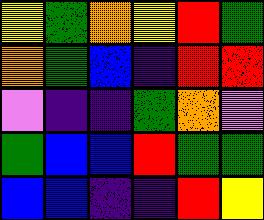[["yellow", "green", "orange", "yellow", "red", "green"], ["orange", "green", "blue", "indigo", "red", "red"], ["violet", "indigo", "indigo", "green", "orange", "violet"], ["green", "blue", "blue", "red", "green", "green"], ["blue", "blue", "indigo", "indigo", "red", "yellow"]]